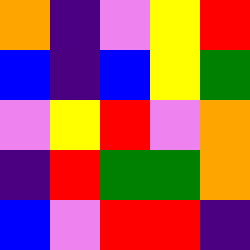[["orange", "indigo", "violet", "yellow", "red"], ["blue", "indigo", "blue", "yellow", "green"], ["violet", "yellow", "red", "violet", "orange"], ["indigo", "red", "green", "green", "orange"], ["blue", "violet", "red", "red", "indigo"]]